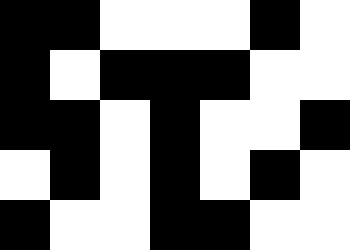[["black", "black", "white", "white", "white", "black", "white"], ["black", "white", "black", "black", "black", "white", "white"], ["black", "black", "white", "black", "white", "white", "black"], ["white", "black", "white", "black", "white", "black", "white"], ["black", "white", "white", "black", "black", "white", "white"]]